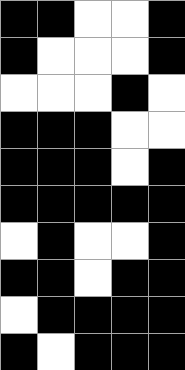[["black", "black", "white", "white", "black"], ["black", "white", "white", "white", "black"], ["white", "white", "white", "black", "white"], ["black", "black", "black", "white", "white"], ["black", "black", "black", "white", "black"], ["black", "black", "black", "black", "black"], ["white", "black", "white", "white", "black"], ["black", "black", "white", "black", "black"], ["white", "black", "black", "black", "black"], ["black", "white", "black", "black", "black"]]